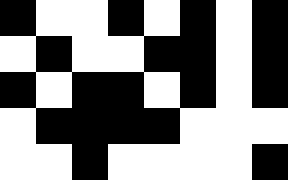[["black", "white", "white", "black", "white", "black", "white", "black"], ["white", "black", "white", "white", "black", "black", "white", "black"], ["black", "white", "black", "black", "white", "black", "white", "black"], ["white", "black", "black", "black", "black", "white", "white", "white"], ["white", "white", "black", "white", "white", "white", "white", "black"]]